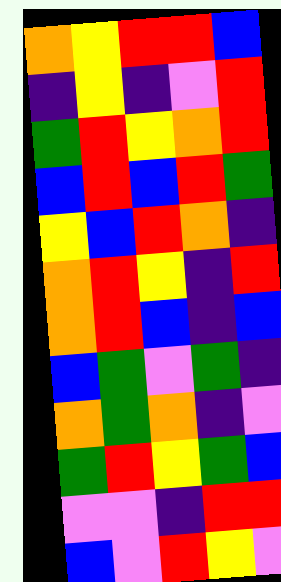[["orange", "yellow", "red", "red", "blue"], ["indigo", "yellow", "indigo", "violet", "red"], ["green", "red", "yellow", "orange", "red"], ["blue", "red", "blue", "red", "green"], ["yellow", "blue", "red", "orange", "indigo"], ["orange", "red", "yellow", "indigo", "red"], ["orange", "red", "blue", "indigo", "blue"], ["blue", "green", "violet", "green", "indigo"], ["orange", "green", "orange", "indigo", "violet"], ["green", "red", "yellow", "green", "blue"], ["violet", "violet", "indigo", "red", "red"], ["blue", "violet", "red", "yellow", "violet"]]